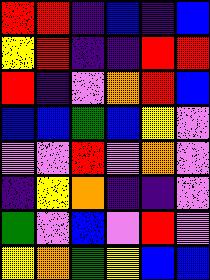[["red", "red", "indigo", "blue", "indigo", "blue"], ["yellow", "red", "indigo", "indigo", "red", "red"], ["red", "indigo", "violet", "orange", "red", "blue"], ["blue", "blue", "green", "blue", "yellow", "violet"], ["violet", "violet", "red", "violet", "orange", "violet"], ["indigo", "yellow", "orange", "indigo", "indigo", "violet"], ["green", "violet", "blue", "violet", "red", "violet"], ["yellow", "orange", "green", "yellow", "blue", "blue"]]